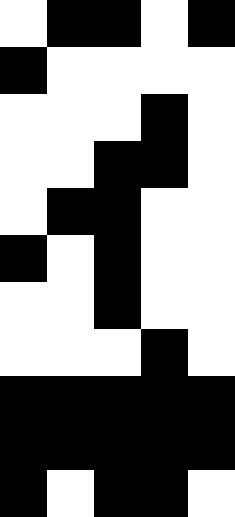[["white", "black", "black", "white", "black"], ["black", "white", "white", "white", "white"], ["white", "white", "white", "black", "white"], ["white", "white", "black", "black", "white"], ["white", "black", "black", "white", "white"], ["black", "white", "black", "white", "white"], ["white", "white", "black", "white", "white"], ["white", "white", "white", "black", "white"], ["black", "black", "black", "black", "black"], ["black", "black", "black", "black", "black"], ["black", "white", "black", "black", "white"]]